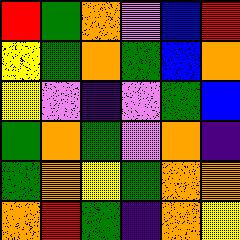[["red", "green", "orange", "violet", "blue", "red"], ["yellow", "green", "orange", "green", "blue", "orange"], ["yellow", "violet", "indigo", "violet", "green", "blue"], ["green", "orange", "green", "violet", "orange", "indigo"], ["green", "orange", "yellow", "green", "orange", "orange"], ["orange", "red", "green", "indigo", "orange", "yellow"]]